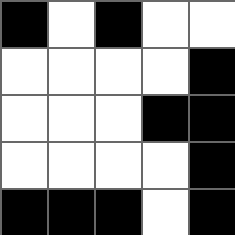[["black", "white", "black", "white", "white"], ["white", "white", "white", "white", "black"], ["white", "white", "white", "black", "black"], ["white", "white", "white", "white", "black"], ["black", "black", "black", "white", "black"]]